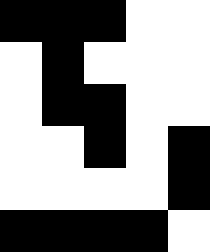[["black", "black", "black", "white", "white"], ["white", "black", "white", "white", "white"], ["white", "black", "black", "white", "white"], ["white", "white", "black", "white", "black"], ["white", "white", "white", "white", "black"], ["black", "black", "black", "black", "white"]]